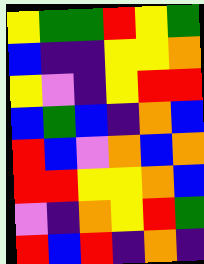[["yellow", "green", "green", "red", "yellow", "green"], ["blue", "indigo", "indigo", "yellow", "yellow", "orange"], ["yellow", "violet", "indigo", "yellow", "red", "red"], ["blue", "green", "blue", "indigo", "orange", "blue"], ["red", "blue", "violet", "orange", "blue", "orange"], ["red", "red", "yellow", "yellow", "orange", "blue"], ["violet", "indigo", "orange", "yellow", "red", "green"], ["red", "blue", "red", "indigo", "orange", "indigo"]]